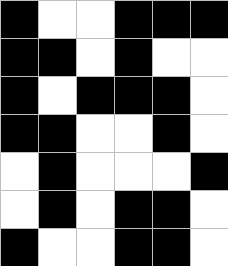[["black", "white", "white", "black", "black", "black"], ["black", "black", "white", "black", "white", "white"], ["black", "white", "black", "black", "black", "white"], ["black", "black", "white", "white", "black", "white"], ["white", "black", "white", "white", "white", "black"], ["white", "black", "white", "black", "black", "white"], ["black", "white", "white", "black", "black", "white"]]